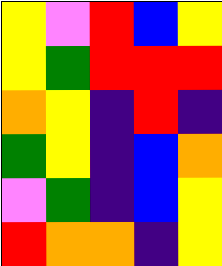[["yellow", "violet", "red", "blue", "yellow"], ["yellow", "green", "red", "red", "red"], ["orange", "yellow", "indigo", "red", "indigo"], ["green", "yellow", "indigo", "blue", "orange"], ["violet", "green", "indigo", "blue", "yellow"], ["red", "orange", "orange", "indigo", "yellow"]]